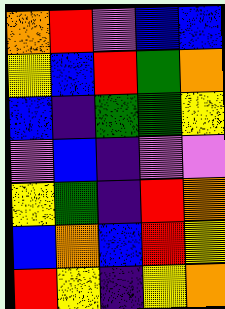[["orange", "red", "violet", "blue", "blue"], ["yellow", "blue", "red", "green", "orange"], ["blue", "indigo", "green", "green", "yellow"], ["violet", "blue", "indigo", "violet", "violet"], ["yellow", "green", "indigo", "red", "orange"], ["blue", "orange", "blue", "red", "yellow"], ["red", "yellow", "indigo", "yellow", "orange"]]